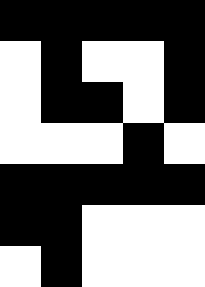[["black", "black", "black", "black", "black"], ["white", "black", "white", "white", "black"], ["white", "black", "black", "white", "black"], ["white", "white", "white", "black", "white"], ["black", "black", "black", "black", "black"], ["black", "black", "white", "white", "white"], ["white", "black", "white", "white", "white"]]